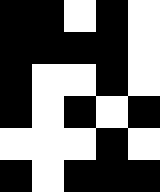[["black", "black", "white", "black", "white"], ["black", "black", "black", "black", "white"], ["black", "white", "white", "black", "white"], ["black", "white", "black", "white", "black"], ["white", "white", "white", "black", "white"], ["black", "white", "black", "black", "black"]]